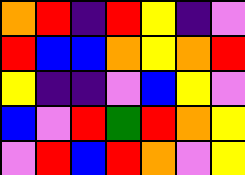[["orange", "red", "indigo", "red", "yellow", "indigo", "violet"], ["red", "blue", "blue", "orange", "yellow", "orange", "red"], ["yellow", "indigo", "indigo", "violet", "blue", "yellow", "violet"], ["blue", "violet", "red", "green", "red", "orange", "yellow"], ["violet", "red", "blue", "red", "orange", "violet", "yellow"]]